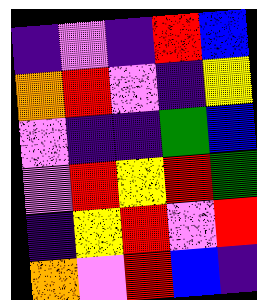[["indigo", "violet", "indigo", "red", "blue"], ["orange", "red", "violet", "indigo", "yellow"], ["violet", "indigo", "indigo", "green", "blue"], ["violet", "red", "yellow", "red", "green"], ["indigo", "yellow", "red", "violet", "red"], ["orange", "violet", "red", "blue", "indigo"]]